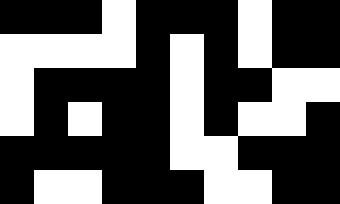[["black", "black", "black", "white", "black", "black", "black", "white", "black", "black"], ["white", "white", "white", "white", "black", "white", "black", "white", "black", "black"], ["white", "black", "black", "black", "black", "white", "black", "black", "white", "white"], ["white", "black", "white", "black", "black", "white", "black", "white", "white", "black"], ["black", "black", "black", "black", "black", "white", "white", "black", "black", "black"], ["black", "white", "white", "black", "black", "black", "white", "white", "black", "black"]]